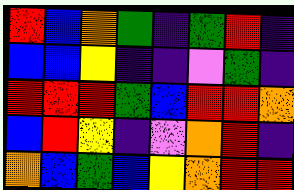[["red", "blue", "orange", "green", "indigo", "green", "red", "indigo"], ["blue", "blue", "yellow", "indigo", "indigo", "violet", "green", "indigo"], ["red", "red", "red", "green", "blue", "red", "red", "orange"], ["blue", "red", "yellow", "indigo", "violet", "orange", "red", "indigo"], ["orange", "blue", "green", "blue", "yellow", "orange", "red", "red"]]